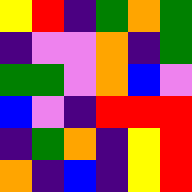[["yellow", "red", "indigo", "green", "orange", "green"], ["indigo", "violet", "violet", "orange", "indigo", "green"], ["green", "green", "violet", "orange", "blue", "violet"], ["blue", "violet", "indigo", "red", "red", "red"], ["indigo", "green", "orange", "indigo", "yellow", "red"], ["orange", "indigo", "blue", "indigo", "yellow", "red"]]